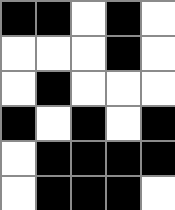[["black", "black", "white", "black", "white"], ["white", "white", "white", "black", "white"], ["white", "black", "white", "white", "white"], ["black", "white", "black", "white", "black"], ["white", "black", "black", "black", "black"], ["white", "black", "black", "black", "white"]]